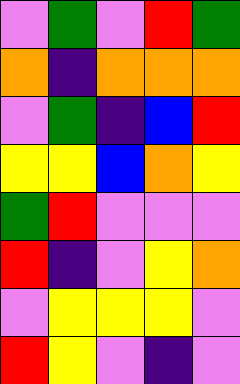[["violet", "green", "violet", "red", "green"], ["orange", "indigo", "orange", "orange", "orange"], ["violet", "green", "indigo", "blue", "red"], ["yellow", "yellow", "blue", "orange", "yellow"], ["green", "red", "violet", "violet", "violet"], ["red", "indigo", "violet", "yellow", "orange"], ["violet", "yellow", "yellow", "yellow", "violet"], ["red", "yellow", "violet", "indigo", "violet"]]